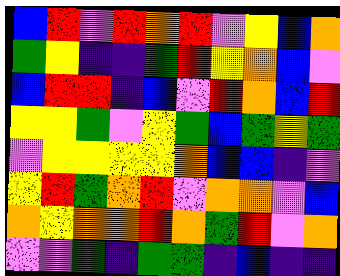[["blue", "red", "violet", "red", "orange", "red", "violet", "yellow", "blue", "orange"], ["green", "yellow", "indigo", "indigo", "green", "red", "yellow", "orange", "blue", "violet"], ["blue", "red", "red", "indigo", "blue", "violet", "red", "orange", "blue", "red"], ["yellow", "yellow", "green", "violet", "yellow", "green", "blue", "green", "yellow", "green"], ["violet", "yellow", "yellow", "yellow", "yellow", "orange", "blue", "blue", "indigo", "violet"], ["yellow", "red", "green", "orange", "red", "violet", "orange", "orange", "violet", "blue"], ["orange", "yellow", "orange", "orange", "red", "orange", "green", "red", "violet", "orange"], ["violet", "violet", "green", "indigo", "green", "green", "indigo", "blue", "indigo", "indigo"]]